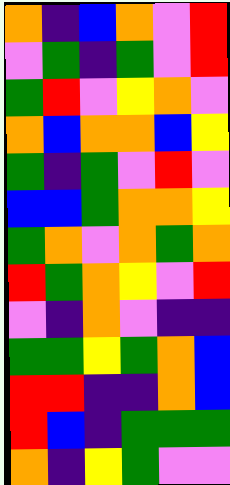[["orange", "indigo", "blue", "orange", "violet", "red"], ["violet", "green", "indigo", "green", "violet", "red"], ["green", "red", "violet", "yellow", "orange", "violet"], ["orange", "blue", "orange", "orange", "blue", "yellow"], ["green", "indigo", "green", "violet", "red", "violet"], ["blue", "blue", "green", "orange", "orange", "yellow"], ["green", "orange", "violet", "orange", "green", "orange"], ["red", "green", "orange", "yellow", "violet", "red"], ["violet", "indigo", "orange", "violet", "indigo", "indigo"], ["green", "green", "yellow", "green", "orange", "blue"], ["red", "red", "indigo", "indigo", "orange", "blue"], ["red", "blue", "indigo", "green", "green", "green"], ["orange", "indigo", "yellow", "green", "violet", "violet"]]